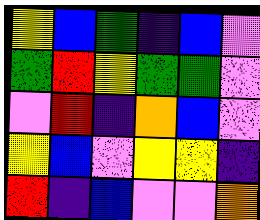[["yellow", "blue", "green", "indigo", "blue", "violet"], ["green", "red", "yellow", "green", "green", "violet"], ["violet", "red", "indigo", "orange", "blue", "violet"], ["yellow", "blue", "violet", "yellow", "yellow", "indigo"], ["red", "indigo", "blue", "violet", "violet", "orange"]]